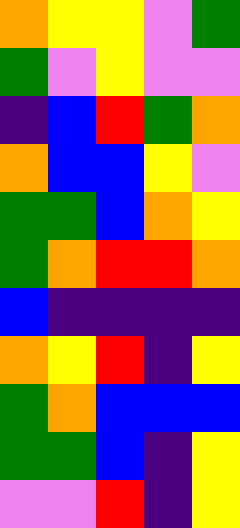[["orange", "yellow", "yellow", "violet", "green"], ["green", "violet", "yellow", "violet", "violet"], ["indigo", "blue", "red", "green", "orange"], ["orange", "blue", "blue", "yellow", "violet"], ["green", "green", "blue", "orange", "yellow"], ["green", "orange", "red", "red", "orange"], ["blue", "indigo", "indigo", "indigo", "indigo"], ["orange", "yellow", "red", "indigo", "yellow"], ["green", "orange", "blue", "blue", "blue"], ["green", "green", "blue", "indigo", "yellow"], ["violet", "violet", "red", "indigo", "yellow"]]